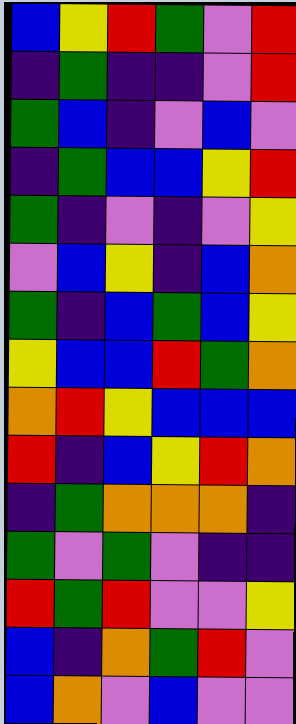[["blue", "yellow", "red", "green", "violet", "red"], ["indigo", "green", "indigo", "indigo", "violet", "red"], ["green", "blue", "indigo", "violet", "blue", "violet"], ["indigo", "green", "blue", "blue", "yellow", "red"], ["green", "indigo", "violet", "indigo", "violet", "yellow"], ["violet", "blue", "yellow", "indigo", "blue", "orange"], ["green", "indigo", "blue", "green", "blue", "yellow"], ["yellow", "blue", "blue", "red", "green", "orange"], ["orange", "red", "yellow", "blue", "blue", "blue"], ["red", "indigo", "blue", "yellow", "red", "orange"], ["indigo", "green", "orange", "orange", "orange", "indigo"], ["green", "violet", "green", "violet", "indigo", "indigo"], ["red", "green", "red", "violet", "violet", "yellow"], ["blue", "indigo", "orange", "green", "red", "violet"], ["blue", "orange", "violet", "blue", "violet", "violet"]]